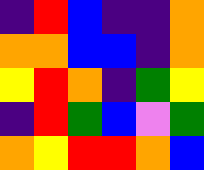[["indigo", "red", "blue", "indigo", "indigo", "orange"], ["orange", "orange", "blue", "blue", "indigo", "orange"], ["yellow", "red", "orange", "indigo", "green", "yellow"], ["indigo", "red", "green", "blue", "violet", "green"], ["orange", "yellow", "red", "red", "orange", "blue"]]